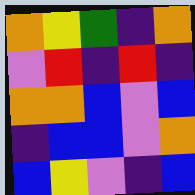[["orange", "yellow", "green", "indigo", "orange"], ["violet", "red", "indigo", "red", "indigo"], ["orange", "orange", "blue", "violet", "blue"], ["indigo", "blue", "blue", "violet", "orange"], ["blue", "yellow", "violet", "indigo", "blue"]]